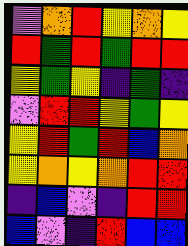[["violet", "orange", "red", "yellow", "orange", "yellow"], ["red", "green", "red", "green", "red", "red"], ["yellow", "green", "yellow", "indigo", "green", "indigo"], ["violet", "red", "red", "yellow", "green", "yellow"], ["yellow", "red", "green", "red", "blue", "orange"], ["yellow", "orange", "yellow", "orange", "red", "red"], ["indigo", "blue", "violet", "indigo", "red", "red"], ["blue", "violet", "indigo", "red", "blue", "blue"]]